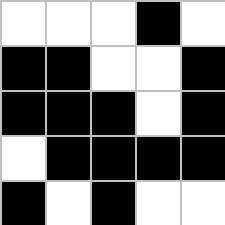[["white", "white", "white", "black", "white"], ["black", "black", "white", "white", "black"], ["black", "black", "black", "white", "black"], ["white", "black", "black", "black", "black"], ["black", "white", "black", "white", "white"]]